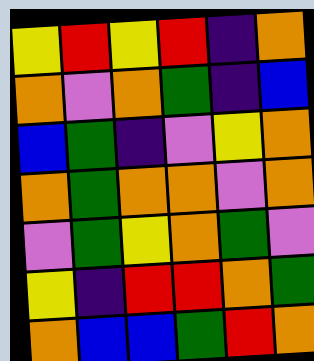[["yellow", "red", "yellow", "red", "indigo", "orange"], ["orange", "violet", "orange", "green", "indigo", "blue"], ["blue", "green", "indigo", "violet", "yellow", "orange"], ["orange", "green", "orange", "orange", "violet", "orange"], ["violet", "green", "yellow", "orange", "green", "violet"], ["yellow", "indigo", "red", "red", "orange", "green"], ["orange", "blue", "blue", "green", "red", "orange"]]